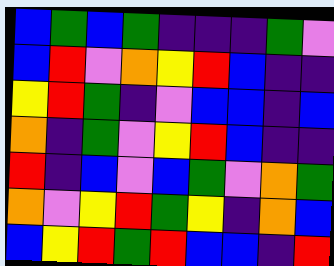[["blue", "green", "blue", "green", "indigo", "indigo", "indigo", "green", "violet"], ["blue", "red", "violet", "orange", "yellow", "red", "blue", "indigo", "indigo"], ["yellow", "red", "green", "indigo", "violet", "blue", "blue", "indigo", "blue"], ["orange", "indigo", "green", "violet", "yellow", "red", "blue", "indigo", "indigo"], ["red", "indigo", "blue", "violet", "blue", "green", "violet", "orange", "green"], ["orange", "violet", "yellow", "red", "green", "yellow", "indigo", "orange", "blue"], ["blue", "yellow", "red", "green", "red", "blue", "blue", "indigo", "red"]]